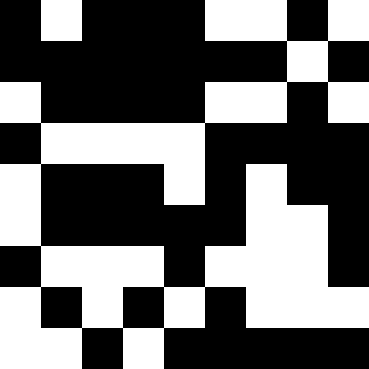[["black", "white", "black", "black", "black", "white", "white", "black", "white"], ["black", "black", "black", "black", "black", "black", "black", "white", "black"], ["white", "black", "black", "black", "black", "white", "white", "black", "white"], ["black", "white", "white", "white", "white", "black", "black", "black", "black"], ["white", "black", "black", "black", "white", "black", "white", "black", "black"], ["white", "black", "black", "black", "black", "black", "white", "white", "black"], ["black", "white", "white", "white", "black", "white", "white", "white", "black"], ["white", "black", "white", "black", "white", "black", "white", "white", "white"], ["white", "white", "black", "white", "black", "black", "black", "black", "black"]]